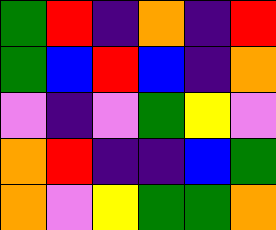[["green", "red", "indigo", "orange", "indigo", "red"], ["green", "blue", "red", "blue", "indigo", "orange"], ["violet", "indigo", "violet", "green", "yellow", "violet"], ["orange", "red", "indigo", "indigo", "blue", "green"], ["orange", "violet", "yellow", "green", "green", "orange"]]